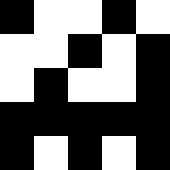[["black", "white", "white", "black", "white"], ["white", "white", "black", "white", "black"], ["white", "black", "white", "white", "black"], ["black", "black", "black", "black", "black"], ["black", "white", "black", "white", "black"]]